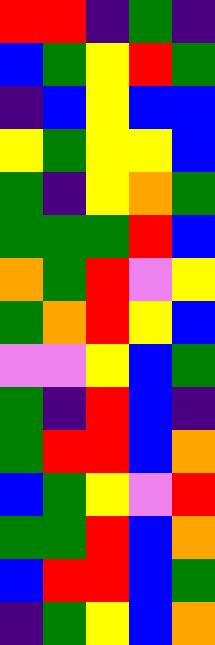[["red", "red", "indigo", "green", "indigo"], ["blue", "green", "yellow", "red", "green"], ["indigo", "blue", "yellow", "blue", "blue"], ["yellow", "green", "yellow", "yellow", "blue"], ["green", "indigo", "yellow", "orange", "green"], ["green", "green", "green", "red", "blue"], ["orange", "green", "red", "violet", "yellow"], ["green", "orange", "red", "yellow", "blue"], ["violet", "violet", "yellow", "blue", "green"], ["green", "indigo", "red", "blue", "indigo"], ["green", "red", "red", "blue", "orange"], ["blue", "green", "yellow", "violet", "red"], ["green", "green", "red", "blue", "orange"], ["blue", "red", "red", "blue", "green"], ["indigo", "green", "yellow", "blue", "orange"]]